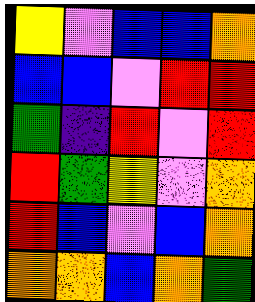[["yellow", "violet", "blue", "blue", "orange"], ["blue", "blue", "violet", "red", "red"], ["green", "indigo", "red", "violet", "red"], ["red", "green", "yellow", "violet", "orange"], ["red", "blue", "violet", "blue", "orange"], ["orange", "orange", "blue", "orange", "green"]]